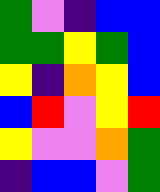[["green", "violet", "indigo", "blue", "blue"], ["green", "green", "yellow", "green", "blue"], ["yellow", "indigo", "orange", "yellow", "blue"], ["blue", "red", "violet", "yellow", "red"], ["yellow", "violet", "violet", "orange", "green"], ["indigo", "blue", "blue", "violet", "green"]]